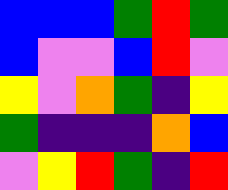[["blue", "blue", "blue", "green", "red", "green"], ["blue", "violet", "violet", "blue", "red", "violet"], ["yellow", "violet", "orange", "green", "indigo", "yellow"], ["green", "indigo", "indigo", "indigo", "orange", "blue"], ["violet", "yellow", "red", "green", "indigo", "red"]]